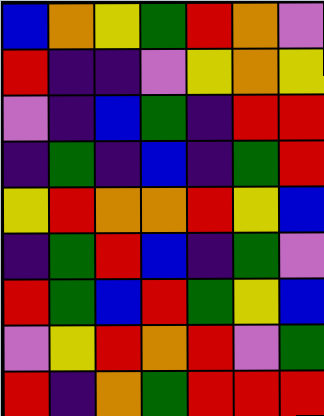[["blue", "orange", "yellow", "green", "red", "orange", "violet"], ["red", "indigo", "indigo", "violet", "yellow", "orange", "yellow"], ["violet", "indigo", "blue", "green", "indigo", "red", "red"], ["indigo", "green", "indigo", "blue", "indigo", "green", "red"], ["yellow", "red", "orange", "orange", "red", "yellow", "blue"], ["indigo", "green", "red", "blue", "indigo", "green", "violet"], ["red", "green", "blue", "red", "green", "yellow", "blue"], ["violet", "yellow", "red", "orange", "red", "violet", "green"], ["red", "indigo", "orange", "green", "red", "red", "red"]]